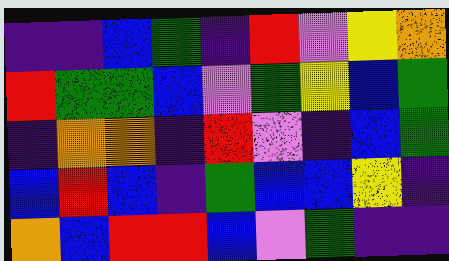[["indigo", "indigo", "blue", "green", "indigo", "red", "violet", "yellow", "orange"], ["red", "green", "green", "blue", "violet", "green", "yellow", "blue", "green"], ["indigo", "orange", "orange", "indigo", "red", "violet", "indigo", "blue", "green"], ["blue", "red", "blue", "indigo", "green", "blue", "blue", "yellow", "indigo"], ["orange", "blue", "red", "red", "blue", "violet", "green", "indigo", "indigo"]]